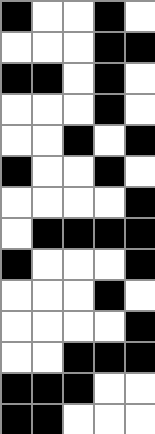[["black", "white", "white", "black", "white"], ["white", "white", "white", "black", "black"], ["black", "black", "white", "black", "white"], ["white", "white", "white", "black", "white"], ["white", "white", "black", "white", "black"], ["black", "white", "white", "black", "white"], ["white", "white", "white", "white", "black"], ["white", "black", "black", "black", "black"], ["black", "white", "white", "white", "black"], ["white", "white", "white", "black", "white"], ["white", "white", "white", "white", "black"], ["white", "white", "black", "black", "black"], ["black", "black", "black", "white", "white"], ["black", "black", "white", "white", "white"]]